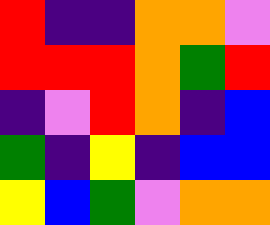[["red", "indigo", "indigo", "orange", "orange", "violet"], ["red", "red", "red", "orange", "green", "red"], ["indigo", "violet", "red", "orange", "indigo", "blue"], ["green", "indigo", "yellow", "indigo", "blue", "blue"], ["yellow", "blue", "green", "violet", "orange", "orange"]]